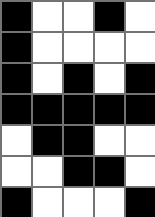[["black", "white", "white", "black", "white"], ["black", "white", "white", "white", "white"], ["black", "white", "black", "white", "black"], ["black", "black", "black", "black", "black"], ["white", "black", "black", "white", "white"], ["white", "white", "black", "black", "white"], ["black", "white", "white", "white", "black"]]